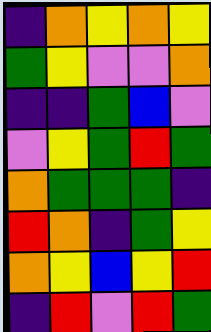[["indigo", "orange", "yellow", "orange", "yellow"], ["green", "yellow", "violet", "violet", "orange"], ["indigo", "indigo", "green", "blue", "violet"], ["violet", "yellow", "green", "red", "green"], ["orange", "green", "green", "green", "indigo"], ["red", "orange", "indigo", "green", "yellow"], ["orange", "yellow", "blue", "yellow", "red"], ["indigo", "red", "violet", "red", "green"]]